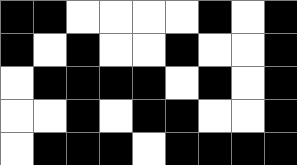[["black", "black", "white", "white", "white", "white", "black", "white", "black"], ["black", "white", "black", "white", "white", "black", "white", "white", "black"], ["white", "black", "black", "black", "black", "white", "black", "white", "black"], ["white", "white", "black", "white", "black", "black", "white", "white", "black"], ["white", "black", "black", "black", "white", "black", "black", "black", "black"]]